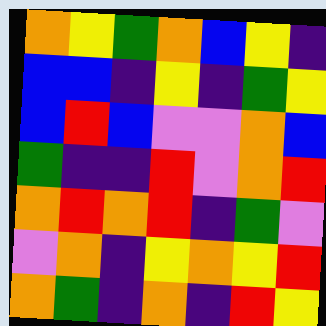[["orange", "yellow", "green", "orange", "blue", "yellow", "indigo"], ["blue", "blue", "indigo", "yellow", "indigo", "green", "yellow"], ["blue", "red", "blue", "violet", "violet", "orange", "blue"], ["green", "indigo", "indigo", "red", "violet", "orange", "red"], ["orange", "red", "orange", "red", "indigo", "green", "violet"], ["violet", "orange", "indigo", "yellow", "orange", "yellow", "red"], ["orange", "green", "indigo", "orange", "indigo", "red", "yellow"]]